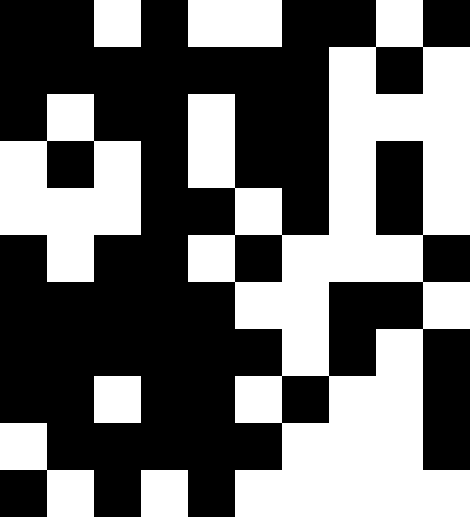[["black", "black", "white", "black", "white", "white", "black", "black", "white", "black"], ["black", "black", "black", "black", "black", "black", "black", "white", "black", "white"], ["black", "white", "black", "black", "white", "black", "black", "white", "white", "white"], ["white", "black", "white", "black", "white", "black", "black", "white", "black", "white"], ["white", "white", "white", "black", "black", "white", "black", "white", "black", "white"], ["black", "white", "black", "black", "white", "black", "white", "white", "white", "black"], ["black", "black", "black", "black", "black", "white", "white", "black", "black", "white"], ["black", "black", "black", "black", "black", "black", "white", "black", "white", "black"], ["black", "black", "white", "black", "black", "white", "black", "white", "white", "black"], ["white", "black", "black", "black", "black", "black", "white", "white", "white", "black"], ["black", "white", "black", "white", "black", "white", "white", "white", "white", "white"]]